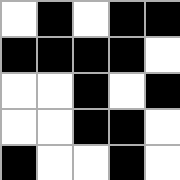[["white", "black", "white", "black", "black"], ["black", "black", "black", "black", "white"], ["white", "white", "black", "white", "black"], ["white", "white", "black", "black", "white"], ["black", "white", "white", "black", "white"]]